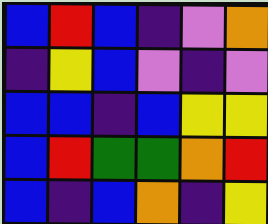[["blue", "red", "blue", "indigo", "violet", "orange"], ["indigo", "yellow", "blue", "violet", "indigo", "violet"], ["blue", "blue", "indigo", "blue", "yellow", "yellow"], ["blue", "red", "green", "green", "orange", "red"], ["blue", "indigo", "blue", "orange", "indigo", "yellow"]]